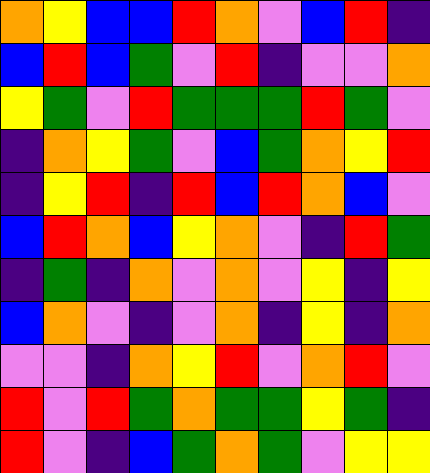[["orange", "yellow", "blue", "blue", "red", "orange", "violet", "blue", "red", "indigo"], ["blue", "red", "blue", "green", "violet", "red", "indigo", "violet", "violet", "orange"], ["yellow", "green", "violet", "red", "green", "green", "green", "red", "green", "violet"], ["indigo", "orange", "yellow", "green", "violet", "blue", "green", "orange", "yellow", "red"], ["indigo", "yellow", "red", "indigo", "red", "blue", "red", "orange", "blue", "violet"], ["blue", "red", "orange", "blue", "yellow", "orange", "violet", "indigo", "red", "green"], ["indigo", "green", "indigo", "orange", "violet", "orange", "violet", "yellow", "indigo", "yellow"], ["blue", "orange", "violet", "indigo", "violet", "orange", "indigo", "yellow", "indigo", "orange"], ["violet", "violet", "indigo", "orange", "yellow", "red", "violet", "orange", "red", "violet"], ["red", "violet", "red", "green", "orange", "green", "green", "yellow", "green", "indigo"], ["red", "violet", "indigo", "blue", "green", "orange", "green", "violet", "yellow", "yellow"]]